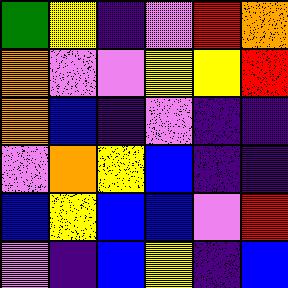[["green", "yellow", "indigo", "violet", "red", "orange"], ["orange", "violet", "violet", "yellow", "yellow", "red"], ["orange", "blue", "indigo", "violet", "indigo", "indigo"], ["violet", "orange", "yellow", "blue", "indigo", "indigo"], ["blue", "yellow", "blue", "blue", "violet", "red"], ["violet", "indigo", "blue", "yellow", "indigo", "blue"]]